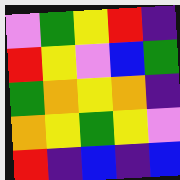[["violet", "green", "yellow", "red", "indigo"], ["red", "yellow", "violet", "blue", "green"], ["green", "orange", "yellow", "orange", "indigo"], ["orange", "yellow", "green", "yellow", "violet"], ["red", "indigo", "blue", "indigo", "blue"]]